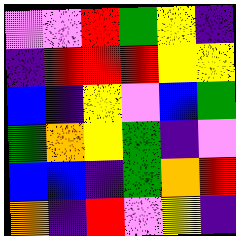[["violet", "violet", "red", "green", "yellow", "indigo"], ["indigo", "red", "red", "red", "yellow", "yellow"], ["blue", "indigo", "yellow", "violet", "blue", "green"], ["green", "orange", "yellow", "green", "indigo", "violet"], ["blue", "blue", "indigo", "green", "orange", "red"], ["orange", "indigo", "red", "violet", "yellow", "indigo"]]